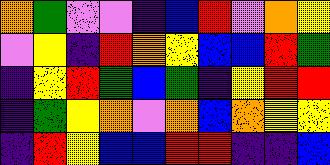[["orange", "green", "violet", "violet", "indigo", "blue", "red", "violet", "orange", "yellow"], ["violet", "yellow", "indigo", "red", "orange", "yellow", "blue", "blue", "red", "green"], ["indigo", "yellow", "red", "green", "blue", "green", "indigo", "yellow", "red", "red"], ["indigo", "green", "yellow", "orange", "violet", "orange", "blue", "orange", "yellow", "yellow"], ["indigo", "red", "yellow", "blue", "blue", "red", "red", "indigo", "indigo", "blue"]]